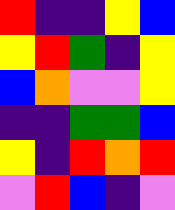[["red", "indigo", "indigo", "yellow", "blue"], ["yellow", "red", "green", "indigo", "yellow"], ["blue", "orange", "violet", "violet", "yellow"], ["indigo", "indigo", "green", "green", "blue"], ["yellow", "indigo", "red", "orange", "red"], ["violet", "red", "blue", "indigo", "violet"]]